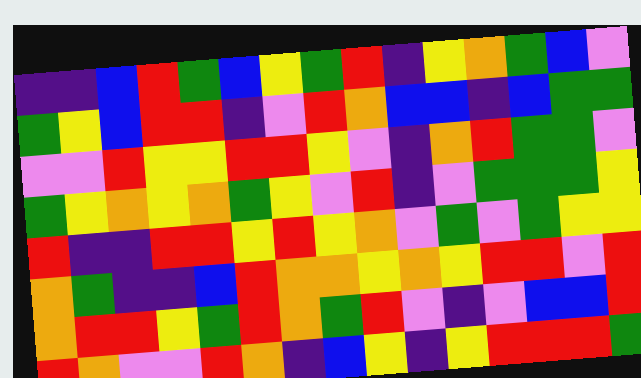[["indigo", "indigo", "blue", "red", "green", "blue", "yellow", "green", "red", "indigo", "yellow", "orange", "green", "blue", "violet"], ["green", "yellow", "blue", "red", "red", "indigo", "violet", "red", "orange", "blue", "blue", "indigo", "blue", "green", "green"], ["violet", "violet", "red", "yellow", "yellow", "red", "red", "yellow", "violet", "indigo", "orange", "red", "green", "green", "violet"], ["green", "yellow", "orange", "yellow", "orange", "green", "yellow", "violet", "red", "indigo", "violet", "green", "green", "green", "yellow"], ["red", "indigo", "indigo", "red", "red", "yellow", "red", "yellow", "orange", "violet", "green", "violet", "green", "yellow", "yellow"], ["orange", "green", "indigo", "indigo", "blue", "red", "orange", "orange", "yellow", "orange", "yellow", "red", "red", "violet", "red"], ["orange", "red", "red", "yellow", "green", "red", "orange", "green", "red", "violet", "indigo", "violet", "blue", "blue", "red"], ["red", "orange", "violet", "violet", "red", "orange", "indigo", "blue", "yellow", "indigo", "yellow", "red", "red", "red", "green"]]